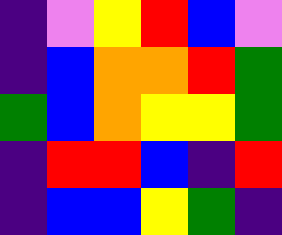[["indigo", "violet", "yellow", "red", "blue", "violet"], ["indigo", "blue", "orange", "orange", "red", "green"], ["green", "blue", "orange", "yellow", "yellow", "green"], ["indigo", "red", "red", "blue", "indigo", "red"], ["indigo", "blue", "blue", "yellow", "green", "indigo"]]